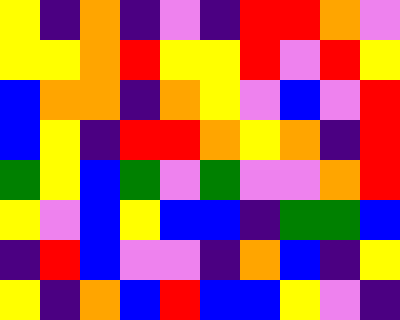[["yellow", "indigo", "orange", "indigo", "violet", "indigo", "red", "red", "orange", "violet"], ["yellow", "yellow", "orange", "red", "yellow", "yellow", "red", "violet", "red", "yellow"], ["blue", "orange", "orange", "indigo", "orange", "yellow", "violet", "blue", "violet", "red"], ["blue", "yellow", "indigo", "red", "red", "orange", "yellow", "orange", "indigo", "red"], ["green", "yellow", "blue", "green", "violet", "green", "violet", "violet", "orange", "red"], ["yellow", "violet", "blue", "yellow", "blue", "blue", "indigo", "green", "green", "blue"], ["indigo", "red", "blue", "violet", "violet", "indigo", "orange", "blue", "indigo", "yellow"], ["yellow", "indigo", "orange", "blue", "red", "blue", "blue", "yellow", "violet", "indigo"]]